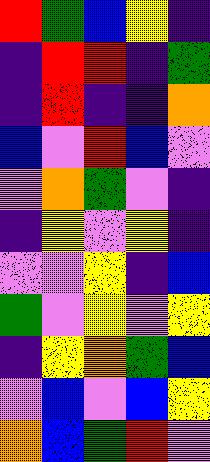[["red", "green", "blue", "yellow", "indigo"], ["indigo", "red", "red", "indigo", "green"], ["indigo", "red", "indigo", "indigo", "orange"], ["blue", "violet", "red", "blue", "violet"], ["violet", "orange", "green", "violet", "indigo"], ["indigo", "yellow", "violet", "yellow", "indigo"], ["violet", "violet", "yellow", "indigo", "blue"], ["green", "violet", "yellow", "violet", "yellow"], ["indigo", "yellow", "orange", "green", "blue"], ["violet", "blue", "violet", "blue", "yellow"], ["orange", "blue", "green", "red", "violet"]]